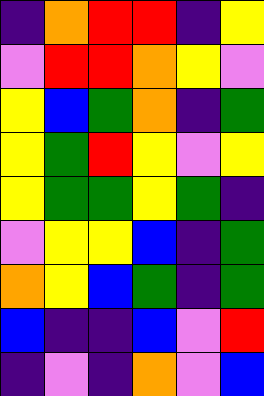[["indigo", "orange", "red", "red", "indigo", "yellow"], ["violet", "red", "red", "orange", "yellow", "violet"], ["yellow", "blue", "green", "orange", "indigo", "green"], ["yellow", "green", "red", "yellow", "violet", "yellow"], ["yellow", "green", "green", "yellow", "green", "indigo"], ["violet", "yellow", "yellow", "blue", "indigo", "green"], ["orange", "yellow", "blue", "green", "indigo", "green"], ["blue", "indigo", "indigo", "blue", "violet", "red"], ["indigo", "violet", "indigo", "orange", "violet", "blue"]]